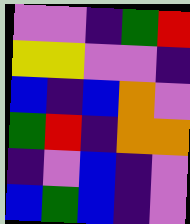[["violet", "violet", "indigo", "green", "red"], ["yellow", "yellow", "violet", "violet", "indigo"], ["blue", "indigo", "blue", "orange", "violet"], ["green", "red", "indigo", "orange", "orange"], ["indigo", "violet", "blue", "indigo", "violet"], ["blue", "green", "blue", "indigo", "violet"]]